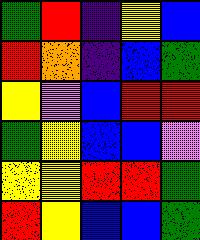[["green", "red", "indigo", "yellow", "blue"], ["red", "orange", "indigo", "blue", "green"], ["yellow", "violet", "blue", "red", "red"], ["green", "yellow", "blue", "blue", "violet"], ["yellow", "yellow", "red", "red", "green"], ["red", "yellow", "blue", "blue", "green"]]